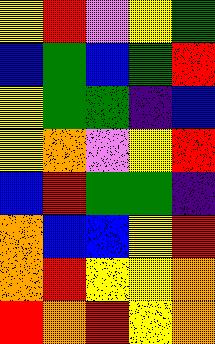[["yellow", "red", "violet", "yellow", "green"], ["blue", "green", "blue", "green", "red"], ["yellow", "green", "green", "indigo", "blue"], ["yellow", "orange", "violet", "yellow", "red"], ["blue", "red", "green", "green", "indigo"], ["orange", "blue", "blue", "yellow", "red"], ["orange", "red", "yellow", "yellow", "orange"], ["red", "orange", "red", "yellow", "orange"]]